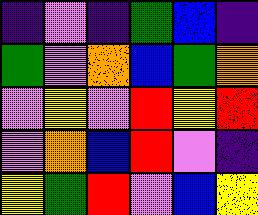[["indigo", "violet", "indigo", "green", "blue", "indigo"], ["green", "violet", "orange", "blue", "green", "orange"], ["violet", "yellow", "violet", "red", "yellow", "red"], ["violet", "orange", "blue", "red", "violet", "indigo"], ["yellow", "green", "red", "violet", "blue", "yellow"]]